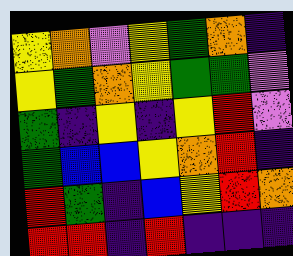[["yellow", "orange", "violet", "yellow", "green", "orange", "indigo"], ["yellow", "green", "orange", "yellow", "green", "green", "violet"], ["green", "indigo", "yellow", "indigo", "yellow", "red", "violet"], ["green", "blue", "blue", "yellow", "orange", "red", "indigo"], ["red", "green", "indigo", "blue", "yellow", "red", "orange"], ["red", "red", "indigo", "red", "indigo", "indigo", "indigo"]]